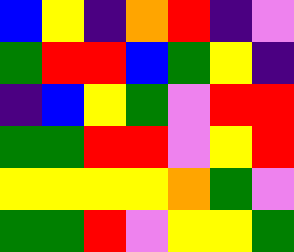[["blue", "yellow", "indigo", "orange", "red", "indigo", "violet"], ["green", "red", "red", "blue", "green", "yellow", "indigo"], ["indigo", "blue", "yellow", "green", "violet", "red", "red"], ["green", "green", "red", "red", "violet", "yellow", "red"], ["yellow", "yellow", "yellow", "yellow", "orange", "green", "violet"], ["green", "green", "red", "violet", "yellow", "yellow", "green"]]